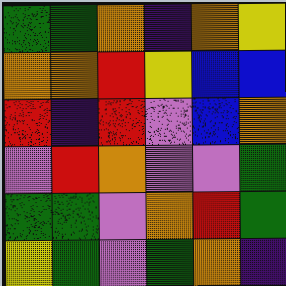[["green", "green", "orange", "indigo", "orange", "yellow"], ["orange", "orange", "red", "yellow", "blue", "blue"], ["red", "indigo", "red", "violet", "blue", "orange"], ["violet", "red", "orange", "violet", "violet", "green"], ["green", "green", "violet", "orange", "red", "green"], ["yellow", "green", "violet", "green", "orange", "indigo"]]